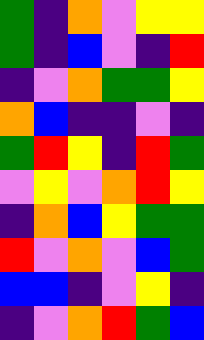[["green", "indigo", "orange", "violet", "yellow", "yellow"], ["green", "indigo", "blue", "violet", "indigo", "red"], ["indigo", "violet", "orange", "green", "green", "yellow"], ["orange", "blue", "indigo", "indigo", "violet", "indigo"], ["green", "red", "yellow", "indigo", "red", "green"], ["violet", "yellow", "violet", "orange", "red", "yellow"], ["indigo", "orange", "blue", "yellow", "green", "green"], ["red", "violet", "orange", "violet", "blue", "green"], ["blue", "blue", "indigo", "violet", "yellow", "indigo"], ["indigo", "violet", "orange", "red", "green", "blue"]]